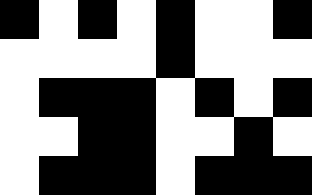[["black", "white", "black", "white", "black", "white", "white", "black"], ["white", "white", "white", "white", "black", "white", "white", "white"], ["white", "black", "black", "black", "white", "black", "white", "black"], ["white", "white", "black", "black", "white", "white", "black", "white"], ["white", "black", "black", "black", "white", "black", "black", "black"]]